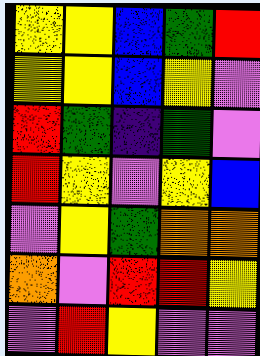[["yellow", "yellow", "blue", "green", "red"], ["yellow", "yellow", "blue", "yellow", "violet"], ["red", "green", "indigo", "green", "violet"], ["red", "yellow", "violet", "yellow", "blue"], ["violet", "yellow", "green", "orange", "orange"], ["orange", "violet", "red", "red", "yellow"], ["violet", "red", "yellow", "violet", "violet"]]